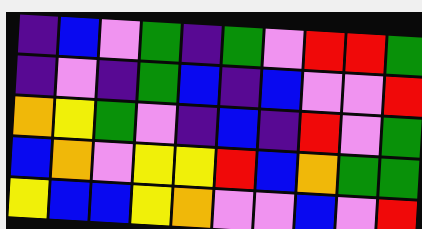[["indigo", "blue", "violet", "green", "indigo", "green", "violet", "red", "red", "green"], ["indigo", "violet", "indigo", "green", "blue", "indigo", "blue", "violet", "violet", "red"], ["orange", "yellow", "green", "violet", "indigo", "blue", "indigo", "red", "violet", "green"], ["blue", "orange", "violet", "yellow", "yellow", "red", "blue", "orange", "green", "green"], ["yellow", "blue", "blue", "yellow", "orange", "violet", "violet", "blue", "violet", "red"]]